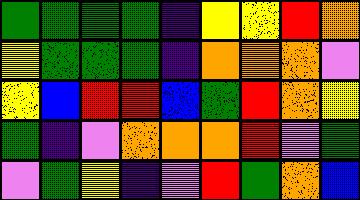[["green", "green", "green", "green", "indigo", "yellow", "yellow", "red", "orange"], ["yellow", "green", "green", "green", "indigo", "orange", "orange", "orange", "violet"], ["yellow", "blue", "red", "red", "blue", "green", "red", "orange", "yellow"], ["green", "indigo", "violet", "orange", "orange", "orange", "red", "violet", "green"], ["violet", "green", "yellow", "indigo", "violet", "red", "green", "orange", "blue"]]